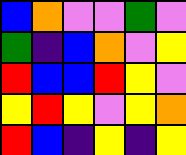[["blue", "orange", "violet", "violet", "green", "violet"], ["green", "indigo", "blue", "orange", "violet", "yellow"], ["red", "blue", "blue", "red", "yellow", "violet"], ["yellow", "red", "yellow", "violet", "yellow", "orange"], ["red", "blue", "indigo", "yellow", "indigo", "yellow"]]